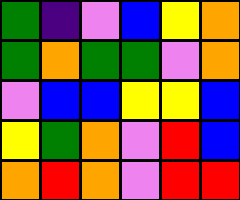[["green", "indigo", "violet", "blue", "yellow", "orange"], ["green", "orange", "green", "green", "violet", "orange"], ["violet", "blue", "blue", "yellow", "yellow", "blue"], ["yellow", "green", "orange", "violet", "red", "blue"], ["orange", "red", "orange", "violet", "red", "red"]]